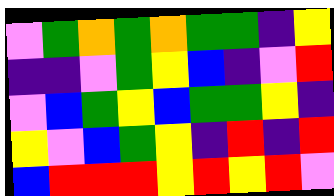[["violet", "green", "orange", "green", "orange", "green", "green", "indigo", "yellow"], ["indigo", "indigo", "violet", "green", "yellow", "blue", "indigo", "violet", "red"], ["violet", "blue", "green", "yellow", "blue", "green", "green", "yellow", "indigo"], ["yellow", "violet", "blue", "green", "yellow", "indigo", "red", "indigo", "red"], ["blue", "red", "red", "red", "yellow", "red", "yellow", "red", "violet"]]